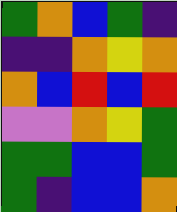[["green", "orange", "blue", "green", "indigo"], ["indigo", "indigo", "orange", "yellow", "orange"], ["orange", "blue", "red", "blue", "red"], ["violet", "violet", "orange", "yellow", "green"], ["green", "green", "blue", "blue", "green"], ["green", "indigo", "blue", "blue", "orange"]]